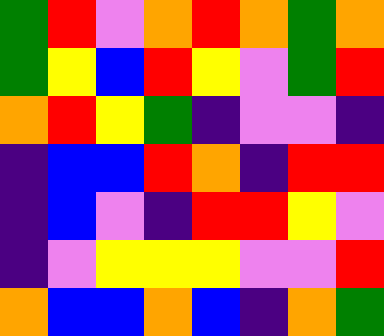[["green", "red", "violet", "orange", "red", "orange", "green", "orange"], ["green", "yellow", "blue", "red", "yellow", "violet", "green", "red"], ["orange", "red", "yellow", "green", "indigo", "violet", "violet", "indigo"], ["indigo", "blue", "blue", "red", "orange", "indigo", "red", "red"], ["indigo", "blue", "violet", "indigo", "red", "red", "yellow", "violet"], ["indigo", "violet", "yellow", "yellow", "yellow", "violet", "violet", "red"], ["orange", "blue", "blue", "orange", "blue", "indigo", "orange", "green"]]